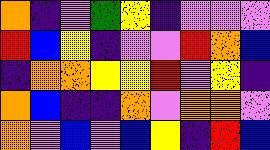[["orange", "indigo", "violet", "green", "yellow", "indigo", "violet", "violet", "violet"], ["red", "blue", "yellow", "indigo", "violet", "violet", "red", "orange", "blue"], ["indigo", "orange", "orange", "yellow", "yellow", "red", "violet", "yellow", "indigo"], ["orange", "blue", "indigo", "indigo", "orange", "violet", "orange", "orange", "violet"], ["orange", "violet", "blue", "violet", "blue", "yellow", "indigo", "red", "blue"]]